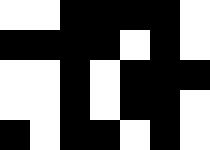[["white", "white", "black", "black", "black", "black", "white"], ["black", "black", "black", "black", "white", "black", "white"], ["white", "white", "black", "white", "black", "black", "black"], ["white", "white", "black", "white", "black", "black", "white"], ["black", "white", "black", "black", "white", "black", "white"]]